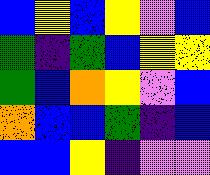[["blue", "yellow", "blue", "yellow", "violet", "blue"], ["green", "indigo", "green", "blue", "yellow", "yellow"], ["green", "blue", "orange", "yellow", "violet", "blue"], ["orange", "blue", "blue", "green", "indigo", "blue"], ["blue", "blue", "yellow", "indigo", "violet", "violet"]]